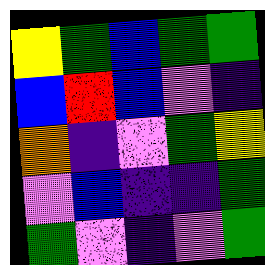[["yellow", "green", "blue", "green", "green"], ["blue", "red", "blue", "violet", "indigo"], ["orange", "indigo", "violet", "green", "yellow"], ["violet", "blue", "indigo", "indigo", "green"], ["green", "violet", "indigo", "violet", "green"]]